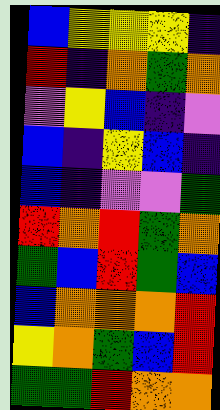[["blue", "yellow", "yellow", "yellow", "indigo"], ["red", "indigo", "orange", "green", "orange"], ["violet", "yellow", "blue", "indigo", "violet"], ["blue", "indigo", "yellow", "blue", "indigo"], ["blue", "indigo", "violet", "violet", "green"], ["red", "orange", "red", "green", "orange"], ["green", "blue", "red", "green", "blue"], ["blue", "orange", "orange", "orange", "red"], ["yellow", "orange", "green", "blue", "red"], ["green", "green", "red", "orange", "orange"]]